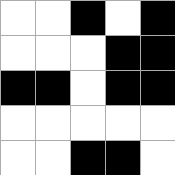[["white", "white", "black", "white", "black"], ["white", "white", "white", "black", "black"], ["black", "black", "white", "black", "black"], ["white", "white", "white", "white", "white"], ["white", "white", "black", "black", "white"]]